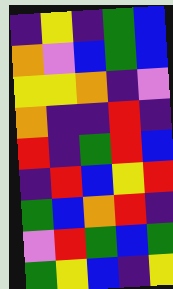[["indigo", "yellow", "indigo", "green", "blue"], ["orange", "violet", "blue", "green", "blue"], ["yellow", "yellow", "orange", "indigo", "violet"], ["orange", "indigo", "indigo", "red", "indigo"], ["red", "indigo", "green", "red", "blue"], ["indigo", "red", "blue", "yellow", "red"], ["green", "blue", "orange", "red", "indigo"], ["violet", "red", "green", "blue", "green"], ["green", "yellow", "blue", "indigo", "yellow"]]